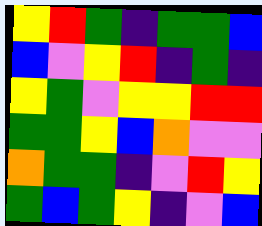[["yellow", "red", "green", "indigo", "green", "green", "blue"], ["blue", "violet", "yellow", "red", "indigo", "green", "indigo"], ["yellow", "green", "violet", "yellow", "yellow", "red", "red"], ["green", "green", "yellow", "blue", "orange", "violet", "violet"], ["orange", "green", "green", "indigo", "violet", "red", "yellow"], ["green", "blue", "green", "yellow", "indigo", "violet", "blue"]]